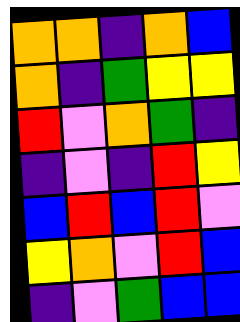[["orange", "orange", "indigo", "orange", "blue"], ["orange", "indigo", "green", "yellow", "yellow"], ["red", "violet", "orange", "green", "indigo"], ["indigo", "violet", "indigo", "red", "yellow"], ["blue", "red", "blue", "red", "violet"], ["yellow", "orange", "violet", "red", "blue"], ["indigo", "violet", "green", "blue", "blue"]]